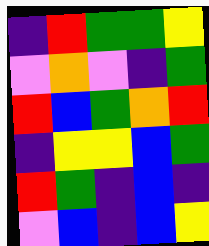[["indigo", "red", "green", "green", "yellow"], ["violet", "orange", "violet", "indigo", "green"], ["red", "blue", "green", "orange", "red"], ["indigo", "yellow", "yellow", "blue", "green"], ["red", "green", "indigo", "blue", "indigo"], ["violet", "blue", "indigo", "blue", "yellow"]]